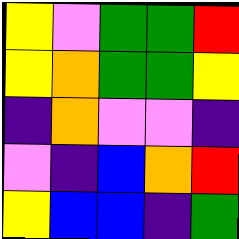[["yellow", "violet", "green", "green", "red"], ["yellow", "orange", "green", "green", "yellow"], ["indigo", "orange", "violet", "violet", "indigo"], ["violet", "indigo", "blue", "orange", "red"], ["yellow", "blue", "blue", "indigo", "green"]]